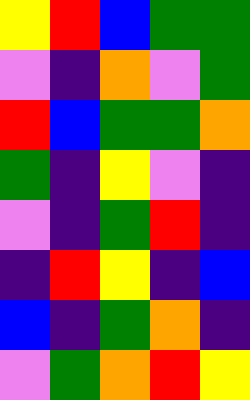[["yellow", "red", "blue", "green", "green"], ["violet", "indigo", "orange", "violet", "green"], ["red", "blue", "green", "green", "orange"], ["green", "indigo", "yellow", "violet", "indigo"], ["violet", "indigo", "green", "red", "indigo"], ["indigo", "red", "yellow", "indigo", "blue"], ["blue", "indigo", "green", "orange", "indigo"], ["violet", "green", "orange", "red", "yellow"]]